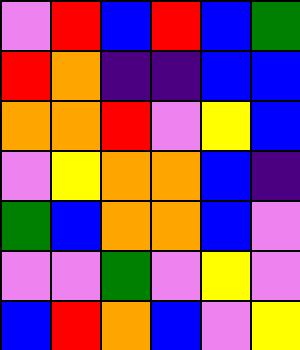[["violet", "red", "blue", "red", "blue", "green"], ["red", "orange", "indigo", "indigo", "blue", "blue"], ["orange", "orange", "red", "violet", "yellow", "blue"], ["violet", "yellow", "orange", "orange", "blue", "indigo"], ["green", "blue", "orange", "orange", "blue", "violet"], ["violet", "violet", "green", "violet", "yellow", "violet"], ["blue", "red", "orange", "blue", "violet", "yellow"]]